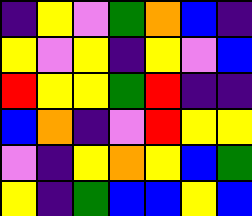[["indigo", "yellow", "violet", "green", "orange", "blue", "indigo"], ["yellow", "violet", "yellow", "indigo", "yellow", "violet", "blue"], ["red", "yellow", "yellow", "green", "red", "indigo", "indigo"], ["blue", "orange", "indigo", "violet", "red", "yellow", "yellow"], ["violet", "indigo", "yellow", "orange", "yellow", "blue", "green"], ["yellow", "indigo", "green", "blue", "blue", "yellow", "blue"]]